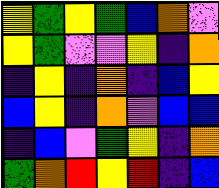[["yellow", "green", "yellow", "green", "blue", "orange", "violet"], ["yellow", "green", "violet", "violet", "yellow", "indigo", "orange"], ["indigo", "yellow", "indigo", "orange", "indigo", "blue", "yellow"], ["blue", "yellow", "indigo", "orange", "violet", "blue", "blue"], ["indigo", "blue", "violet", "green", "yellow", "indigo", "orange"], ["green", "orange", "red", "yellow", "red", "indigo", "blue"]]